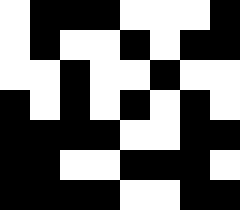[["white", "black", "black", "black", "white", "white", "white", "black"], ["white", "black", "white", "white", "black", "white", "black", "black"], ["white", "white", "black", "white", "white", "black", "white", "white"], ["black", "white", "black", "white", "black", "white", "black", "white"], ["black", "black", "black", "black", "white", "white", "black", "black"], ["black", "black", "white", "white", "black", "black", "black", "white"], ["black", "black", "black", "black", "white", "white", "black", "black"]]